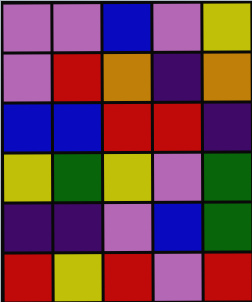[["violet", "violet", "blue", "violet", "yellow"], ["violet", "red", "orange", "indigo", "orange"], ["blue", "blue", "red", "red", "indigo"], ["yellow", "green", "yellow", "violet", "green"], ["indigo", "indigo", "violet", "blue", "green"], ["red", "yellow", "red", "violet", "red"]]